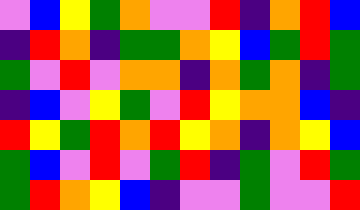[["violet", "blue", "yellow", "green", "orange", "violet", "violet", "red", "indigo", "orange", "red", "blue"], ["indigo", "red", "orange", "indigo", "green", "green", "orange", "yellow", "blue", "green", "red", "green"], ["green", "violet", "red", "violet", "orange", "orange", "indigo", "orange", "green", "orange", "indigo", "green"], ["indigo", "blue", "violet", "yellow", "green", "violet", "red", "yellow", "orange", "orange", "blue", "indigo"], ["red", "yellow", "green", "red", "orange", "red", "yellow", "orange", "indigo", "orange", "yellow", "blue"], ["green", "blue", "violet", "red", "violet", "green", "red", "indigo", "green", "violet", "red", "green"], ["green", "red", "orange", "yellow", "blue", "indigo", "violet", "violet", "green", "violet", "violet", "red"]]